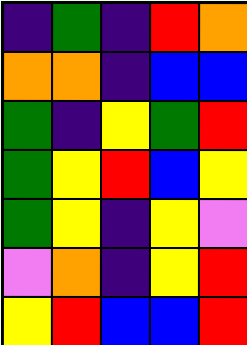[["indigo", "green", "indigo", "red", "orange"], ["orange", "orange", "indigo", "blue", "blue"], ["green", "indigo", "yellow", "green", "red"], ["green", "yellow", "red", "blue", "yellow"], ["green", "yellow", "indigo", "yellow", "violet"], ["violet", "orange", "indigo", "yellow", "red"], ["yellow", "red", "blue", "blue", "red"]]